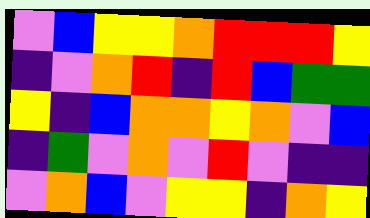[["violet", "blue", "yellow", "yellow", "orange", "red", "red", "red", "yellow"], ["indigo", "violet", "orange", "red", "indigo", "red", "blue", "green", "green"], ["yellow", "indigo", "blue", "orange", "orange", "yellow", "orange", "violet", "blue"], ["indigo", "green", "violet", "orange", "violet", "red", "violet", "indigo", "indigo"], ["violet", "orange", "blue", "violet", "yellow", "yellow", "indigo", "orange", "yellow"]]